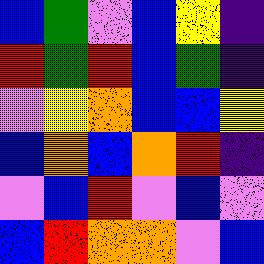[["blue", "green", "violet", "blue", "yellow", "indigo"], ["red", "green", "red", "blue", "green", "indigo"], ["violet", "yellow", "orange", "blue", "blue", "yellow"], ["blue", "orange", "blue", "orange", "red", "indigo"], ["violet", "blue", "red", "violet", "blue", "violet"], ["blue", "red", "orange", "orange", "violet", "blue"]]